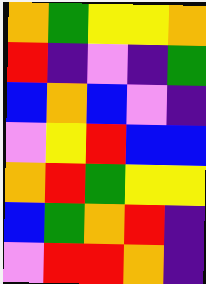[["orange", "green", "yellow", "yellow", "orange"], ["red", "indigo", "violet", "indigo", "green"], ["blue", "orange", "blue", "violet", "indigo"], ["violet", "yellow", "red", "blue", "blue"], ["orange", "red", "green", "yellow", "yellow"], ["blue", "green", "orange", "red", "indigo"], ["violet", "red", "red", "orange", "indigo"]]